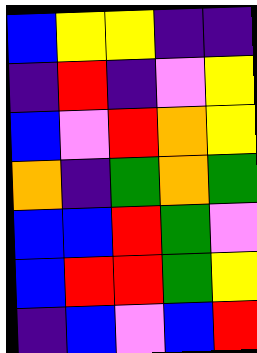[["blue", "yellow", "yellow", "indigo", "indigo"], ["indigo", "red", "indigo", "violet", "yellow"], ["blue", "violet", "red", "orange", "yellow"], ["orange", "indigo", "green", "orange", "green"], ["blue", "blue", "red", "green", "violet"], ["blue", "red", "red", "green", "yellow"], ["indigo", "blue", "violet", "blue", "red"]]